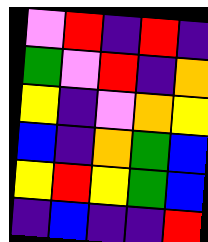[["violet", "red", "indigo", "red", "indigo"], ["green", "violet", "red", "indigo", "orange"], ["yellow", "indigo", "violet", "orange", "yellow"], ["blue", "indigo", "orange", "green", "blue"], ["yellow", "red", "yellow", "green", "blue"], ["indigo", "blue", "indigo", "indigo", "red"]]